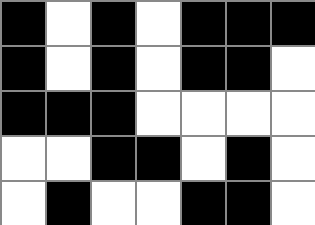[["black", "white", "black", "white", "black", "black", "black"], ["black", "white", "black", "white", "black", "black", "white"], ["black", "black", "black", "white", "white", "white", "white"], ["white", "white", "black", "black", "white", "black", "white"], ["white", "black", "white", "white", "black", "black", "white"]]